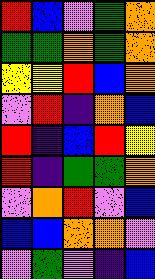[["red", "blue", "violet", "green", "orange"], ["green", "green", "orange", "green", "orange"], ["yellow", "yellow", "red", "blue", "orange"], ["violet", "red", "indigo", "orange", "blue"], ["red", "indigo", "blue", "red", "yellow"], ["red", "indigo", "green", "green", "orange"], ["violet", "orange", "red", "violet", "blue"], ["blue", "blue", "orange", "orange", "violet"], ["violet", "green", "violet", "indigo", "blue"]]